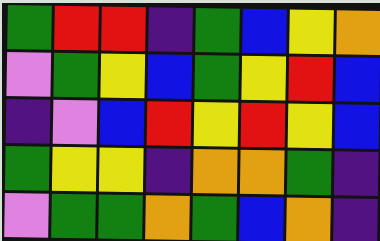[["green", "red", "red", "indigo", "green", "blue", "yellow", "orange"], ["violet", "green", "yellow", "blue", "green", "yellow", "red", "blue"], ["indigo", "violet", "blue", "red", "yellow", "red", "yellow", "blue"], ["green", "yellow", "yellow", "indigo", "orange", "orange", "green", "indigo"], ["violet", "green", "green", "orange", "green", "blue", "orange", "indigo"]]